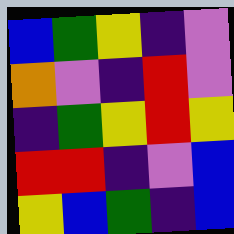[["blue", "green", "yellow", "indigo", "violet"], ["orange", "violet", "indigo", "red", "violet"], ["indigo", "green", "yellow", "red", "yellow"], ["red", "red", "indigo", "violet", "blue"], ["yellow", "blue", "green", "indigo", "blue"]]